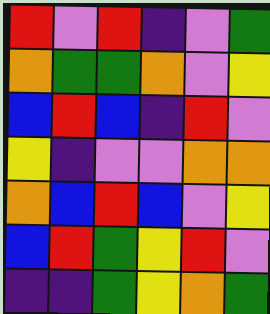[["red", "violet", "red", "indigo", "violet", "green"], ["orange", "green", "green", "orange", "violet", "yellow"], ["blue", "red", "blue", "indigo", "red", "violet"], ["yellow", "indigo", "violet", "violet", "orange", "orange"], ["orange", "blue", "red", "blue", "violet", "yellow"], ["blue", "red", "green", "yellow", "red", "violet"], ["indigo", "indigo", "green", "yellow", "orange", "green"]]